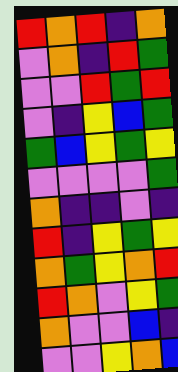[["red", "orange", "red", "indigo", "orange"], ["violet", "orange", "indigo", "red", "green"], ["violet", "violet", "red", "green", "red"], ["violet", "indigo", "yellow", "blue", "green"], ["green", "blue", "yellow", "green", "yellow"], ["violet", "violet", "violet", "violet", "green"], ["orange", "indigo", "indigo", "violet", "indigo"], ["red", "indigo", "yellow", "green", "yellow"], ["orange", "green", "yellow", "orange", "red"], ["red", "orange", "violet", "yellow", "green"], ["orange", "violet", "violet", "blue", "indigo"], ["violet", "violet", "yellow", "orange", "blue"]]